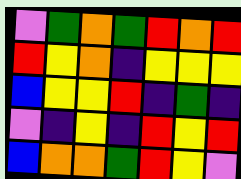[["violet", "green", "orange", "green", "red", "orange", "red"], ["red", "yellow", "orange", "indigo", "yellow", "yellow", "yellow"], ["blue", "yellow", "yellow", "red", "indigo", "green", "indigo"], ["violet", "indigo", "yellow", "indigo", "red", "yellow", "red"], ["blue", "orange", "orange", "green", "red", "yellow", "violet"]]